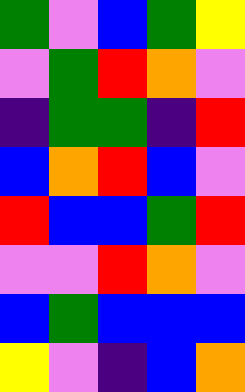[["green", "violet", "blue", "green", "yellow"], ["violet", "green", "red", "orange", "violet"], ["indigo", "green", "green", "indigo", "red"], ["blue", "orange", "red", "blue", "violet"], ["red", "blue", "blue", "green", "red"], ["violet", "violet", "red", "orange", "violet"], ["blue", "green", "blue", "blue", "blue"], ["yellow", "violet", "indigo", "blue", "orange"]]